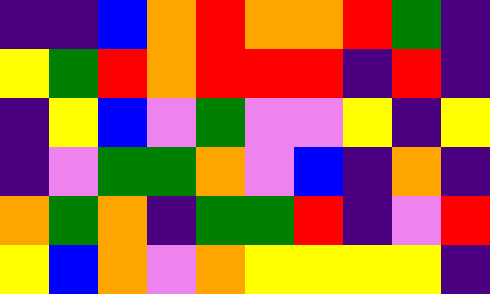[["indigo", "indigo", "blue", "orange", "red", "orange", "orange", "red", "green", "indigo"], ["yellow", "green", "red", "orange", "red", "red", "red", "indigo", "red", "indigo"], ["indigo", "yellow", "blue", "violet", "green", "violet", "violet", "yellow", "indigo", "yellow"], ["indigo", "violet", "green", "green", "orange", "violet", "blue", "indigo", "orange", "indigo"], ["orange", "green", "orange", "indigo", "green", "green", "red", "indigo", "violet", "red"], ["yellow", "blue", "orange", "violet", "orange", "yellow", "yellow", "yellow", "yellow", "indigo"]]